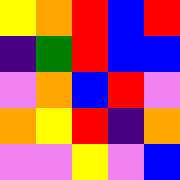[["yellow", "orange", "red", "blue", "red"], ["indigo", "green", "red", "blue", "blue"], ["violet", "orange", "blue", "red", "violet"], ["orange", "yellow", "red", "indigo", "orange"], ["violet", "violet", "yellow", "violet", "blue"]]